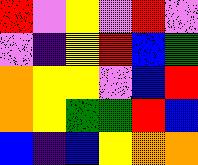[["red", "violet", "yellow", "violet", "red", "violet"], ["violet", "indigo", "yellow", "red", "blue", "green"], ["orange", "yellow", "yellow", "violet", "blue", "red"], ["orange", "yellow", "green", "green", "red", "blue"], ["blue", "indigo", "blue", "yellow", "orange", "orange"]]